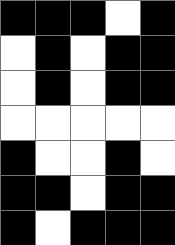[["black", "black", "black", "white", "black"], ["white", "black", "white", "black", "black"], ["white", "black", "white", "black", "black"], ["white", "white", "white", "white", "white"], ["black", "white", "white", "black", "white"], ["black", "black", "white", "black", "black"], ["black", "white", "black", "black", "black"]]